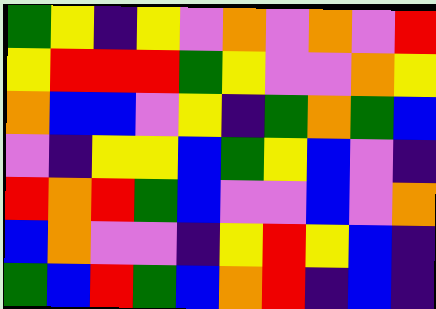[["green", "yellow", "indigo", "yellow", "violet", "orange", "violet", "orange", "violet", "red"], ["yellow", "red", "red", "red", "green", "yellow", "violet", "violet", "orange", "yellow"], ["orange", "blue", "blue", "violet", "yellow", "indigo", "green", "orange", "green", "blue"], ["violet", "indigo", "yellow", "yellow", "blue", "green", "yellow", "blue", "violet", "indigo"], ["red", "orange", "red", "green", "blue", "violet", "violet", "blue", "violet", "orange"], ["blue", "orange", "violet", "violet", "indigo", "yellow", "red", "yellow", "blue", "indigo"], ["green", "blue", "red", "green", "blue", "orange", "red", "indigo", "blue", "indigo"]]